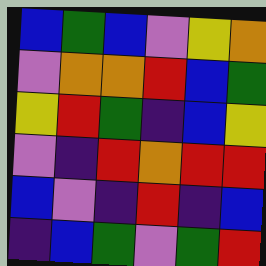[["blue", "green", "blue", "violet", "yellow", "orange"], ["violet", "orange", "orange", "red", "blue", "green"], ["yellow", "red", "green", "indigo", "blue", "yellow"], ["violet", "indigo", "red", "orange", "red", "red"], ["blue", "violet", "indigo", "red", "indigo", "blue"], ["indigo", "blue", "green", "violet", "green", "red"]]